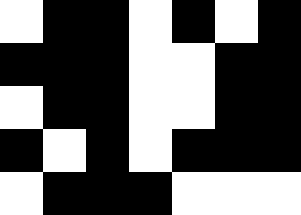[["white", "black", "black", "white", "black", "white", "black"], ["black", "black", "black", "white", "white", "black", "black"], ["white", "black", "black", "white", "white", "black", "black"], ["black", "white", "black", "white", "black", "black", "black"], ["white", "black", "black", "black", "white", "white", "white"]]